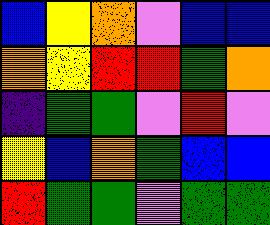[["blue", "yellow", "orange", "violet", "blue", "blue"], ["orange", "yellow", "red", "red", "green", "orange"], ["indigo", "green", "green", "violet", "red", "violet"], ["yellow", "blue", "orange", "green", "blue", "blue"], ["red", "green", "green", "violet", "green", "green"]]